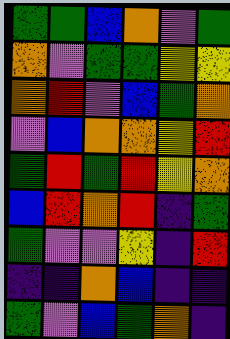[["green", "green", "blue", "orange", "violet", "green"], ["orange", "violet", "green", "green", "yellow", "yellow"], ["orange", "red", "violet", "blue", "green", "orange"], ["violet", "blue", "orange", "orange", "yellow", "red"], ["green", "red", "green", "red", "yellow", "orange"], ["blue", "red", "orange", "red", "indigo", "green"], ["green", "violet", "violet", "yellow", "indigo", "red"], ["indigo", "indigo", "orange", "blue", "indigo", "indigo"], ["green", "violet", "blue", "green", "orange", "indigo"]]